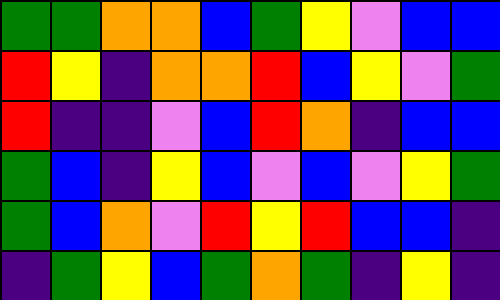[["green", "green", "orange", "orange", "blue", "green", "yellow", "violet", "blue", "blue"], ["red", "yellow", "indigo", "orange", "orange", "red", "blue", "yellow", "violet", "green"], ["red", "indigo", "indigo", "violet", "blue", "red", "orange", "indigo", "blue", "blue"], ["green", "blue", "indigo", "yellow", "blue", "violet", "blue", "violet", "yellow", "green"], ["green", "blue", "orange", "violet", "red", "yellow", "red", "blue", "blue", "indigo"], ["indigo", "green", "yellow", "blue", "green", "orange", "green", "indigo", "yellow", "indigo"]]